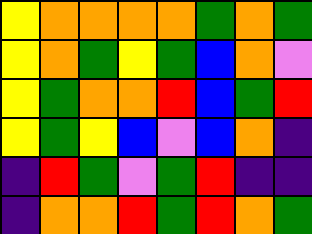[["yellow", "orange", "orange", "orange", "orange", "green", "orange", "green"], ["yellow", "orange", "green", "yellow", "green", "blue", "orange", "violet"], ["yellow", "green", "orange", "orange", "red", "blue", "green", "red"], ["yellow", "green", "yellow", "blue", "violet", "blue", "orange", "indigo"], ["indigo", "red", "green", "violet", "green", "red", "indigo", "indigo"], ["indigo", "orange", "orange", "red", "green", "red", "orange", "green"]]